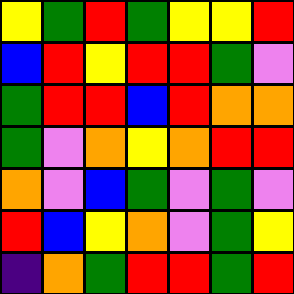[["yellow", "green", "red", "green", "yellow", "yellow", "red"], ["blue", "red", "yellow", "red", "red", "green", "violet"], ["green", "red", "red", "blue", "red", "orange", "orange"], ["green", "violet", "orange", "yellow", "orange", "red", "red"], ["orange", "violet", "blue", "green", "violet", "green", "violet"], ["red", "blue", "yellow", "orange", "violet", "green", "yellow"], ["indigo", "orange", "green", "red", "red", "green", "red"]]